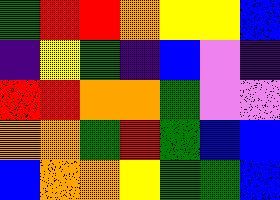[["green", "red", "red", "orange", "yellow", "yellow", "blue"], ["indigo", "yellow", "green", "indigo", "blue", "violet", "indigo"], ["red", "red", "orange", "orange", "green", "violet", "violet"], ["orange", "orange", "green", "red", "green", "blue", "blue"], ["blue", "orange", "orange", "yellow", "green", "green", "blue"]]